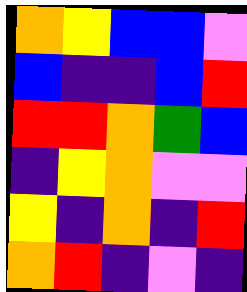[["orange", "yellow", "blue", "blue", "violet"], ["blue", "indigo", "indigo", "blue", "red"], ["red", "red", "orange", "green", "blue"], ["indigo", "yellow", "orange", "violet", "violet"], ["yellow", "indigo", "orange", "indigo", "red"], ["orange", "red", "indigo", "violet", "indigo"]]